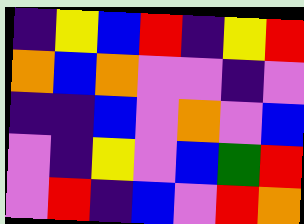[["indigo", "yellow", "blue", "red", "indigo", "yellow", "red"], ["orange", "blue", "orange", "violet", "violet", "indigo", "violet"], ["indigo", "indigo", "blue", "violet", "orange", "violet", "blue"], ["violet", "indigo", "yellow", "violet", "blue", "green", "red"], ["violet", "red", "indigo", "blue", "violet", "red", "orange"]]